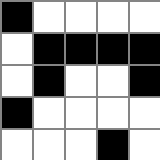[["black", "white", "white", "white", "white"], ["white", "black", "black", "black", "black"], ["white", "black", "white", "white", "black"], ["black", "white", "white", "white", "white"], ["white", "white", "white", "black", "white"]]